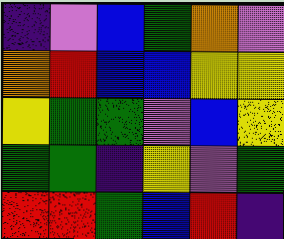[["indigo", "violet", "blue", "green", "orange", "violet"], ["orange", "red", "blue", "blue", "yellow", "yellow"], ["yellow", "green", "green", "violet", "blue", "yellow"], ["green", "green", "indigo", "yellow", "violet", "green"], ["red", "red", "green", "blue", "red", "indigo"]]